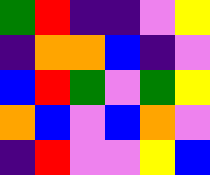[["green", "red", "indigo", "indigo", "violet", "yellow"], ["indigo", "orange", "orange", "blue", "indigo", "violet"], ["blue", "red", "green", "violet", "green", "yellow"], ["orange", "blue", "violet", "blue", "orange", "violet"], ["indigo", "red", "violet", "violet", "yellow", "blue"]]